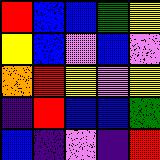[["red", "blue", "blue", "green", "yellow"], ["yellow", "blue", "violet", "blue", "violet"], ["orange", "red", "yellow", "violet", "yellow"], ["indigo", "red", "blue", "blue", "green"], ["blue", "indigo", "violet", "indigo", "red"]]